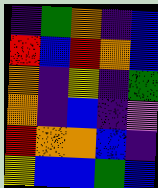[["indigo", "green", "orange", "indigo", "blue"], ["red", "blue", "red", "orange", "blue"], ["orange", "indigo", "yellow", "indigo", "green"], ["orange", "indigo", "blue", "indigo", "violet"], ["red", "orange", "orange", "blue", "indigo"], ["yellow", "blue", "blue", "green", "blue"]]